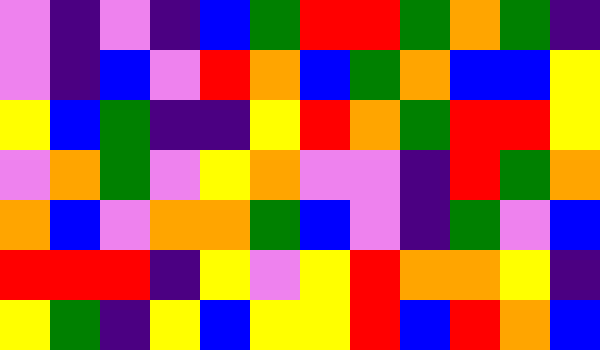[["violet", "indigo", "violet", "indigo", "blue", "green", "red", "red", "green", "orange", "green", "indigo"], ["violet", "indigo", "blue", "violet", "red", "orange", "blue", "green", "orange", "blue", "blue", "yellow"], ["yellow", "blue", "green", "indigo", "indigo", "yellow", "red", "orange", "green", "red", "red", "yellow"], ["violet", "orange", "green", "violet", "yellow", "orange", "violet", "violet", "indigo", "red", "green", "orange"], ["orange", "blue", "violet", "orange", "orange", "green", "blue", "violet", "indigo", "green", "violet", "blue"], ["red", "red", "red", "indigo", "yellow", "violet", "yellow", "red", "orange", "orange", "yellow", "indigo"], ["yellow", "green", "indigo", "yellow", "blue", "yellow", "yellow", "red", "blue", "red", "orange", "blue"]]